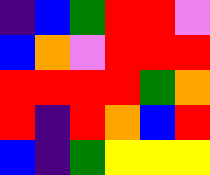[["indigo", "blue", "green", "red", "red", "violet"], ["blue", "orange", "violet", "red", "red", "red"], ["red", "red", "red", "red", "green", "orange"], ["red", "indigo", "red", "orange", "blue", "red"], ["blue", "indigo", "green", "yellow", "yellow", "yellow"]]